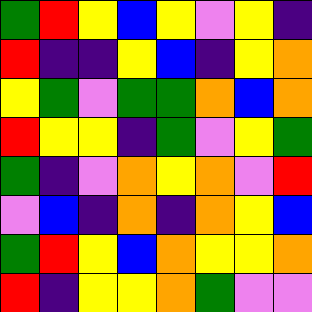[["green", "red", "yellow", "blue", "yellow", "violet", "yellow", "indigo"], ["red", "indigo", "indigo", "yellow", "blue", "indigo", "yellow", "orange"], ["yellow", "green", "violet", "green", "green", "orange", "blue", "orange"], ["red", "yellow", "yellow", "indigo", "green", "violet", "yellow", "green"], ["green", "indigo", "violet", "orange", "yellow", "orange", "violet", "red"], ["violet", "blue", "indigo", "orange", "indigo", "orange", "yellow", "blue"], ["green", "red", "yellow", "blue", "orange", "yellow", "yellow", "orange"], ["red", "indigo", "yellow", "yellow", "orange", "green", "violet", "violet"]]